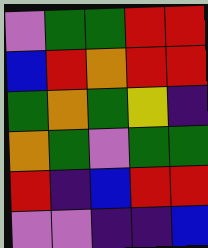[["violet", "green", "green", "red", "red"], ["blue", "red", "orange", "red", "red"], ["green", "orange", "green", "yellow", "indigo"], ["orange", "green", "violet", "green", "green"], ["red", "indigo", "blue", "red", "red"], ["violet", "violet", "indigo", "indigo", "blue"]]